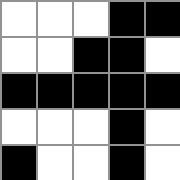[["white", "white", "white", "black", "black"], ["white", "white", "black", "black", "white"], ["black", "black", "black", "black", "black"], ["white", "white", "white", "black", "white"], ["black", "white", "white", "black", "white"]]